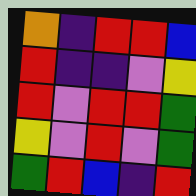[["orange", "indigo", "red", "red", "blue"], ["red", "indigo", "indigo", "violet", "yellow"], ["red", "violet", "red", "red", "green"], ["yellow", "violet", "red", "violet", "green"], ["green", "red", "blue", "indigo", "red"]]